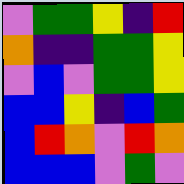[["violet", "green", "green", "yellow", "indigo", "red"], ["orange", "indigo", "indigo", "green", "green", "yellow"], ["violet", "blue", "violet", "green", "green", "yellow"], ["blue", "blue", "yellow", "indigo", "blue", "green"], ["blue", "red", "orange", "violet", "red", "orange"], ["blue", "blue", "blue", "violet", "green", "violet"]]